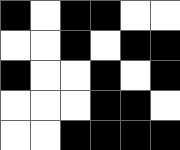[["black", "white", "black", "black", "white", "white"], ["white", "white", "black", "white", "black", "black"], ["black", "white", "white", "black", "white", "black"], ["white", "white", "white", "black", "black", "white"], ["white", "white", "black", "black", "black", "black"]]